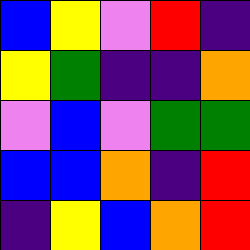[["blue", "yellow", "violet", "red", "indigo"], ["yellow", "green", "indigo", "indigo", "orange"], ["violet", "blue", "violet", "green", "green"], ["blue", "blue", "orange", "indigo", "red"], ["indigo", "yellow", "blue", "orange", "red"]]